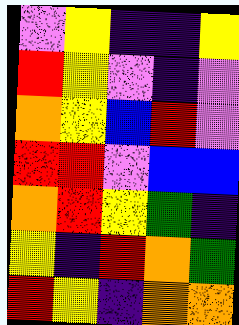[["violet", "yellow", "indigo", "indigo", "yellow"], ["red", "yellow", "violet", "indigo", "violet"], ["orange", "yellow", "blue", "red", "violet"], ["red", "red", "violet", "blue", "blue"], ["orange", "red", "yellow", "green", "indigo"], ["yellow", "indigo", "red", "orange", "green"], ["red", "yellow", "indigo", "orange", "orange"]]